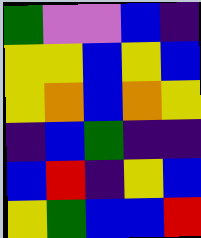[["green", "violet", "violet", "blue", "indigo"], ["yellow", "yellow", "blue", "yellow", "blue"], ["yellow", "orange", "blue", "orange", "yellow"], ["indigo", "blue", "green", "indigo", "indigo"], ["blue", "red", "indigo", "yellow", "blue"], ["yellow", "green", "blue", "blue", "red"]]